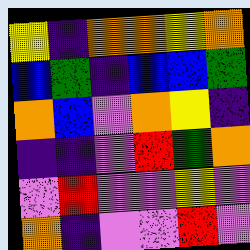[["yellow", "indigo", "orange", "orange", "yellow", "orange"], ["blue", "green", "indigo", "blue", "blue", "green"], ["orange", "blue", "violet", "orange", "yellow", "indigo"], ["indigo", "indigo", "violet", "red", "green", "orange"], ["violet", "red", "violet", "violet", "yellow", "violet"], ["orange", "indigo", "violet", "violet", "red", "violet"]]